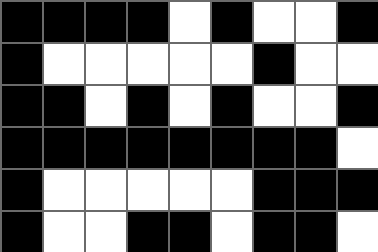[["black", "black", "black", "black", "white", "black", "white", "white", "black"], ["black", "white", "white", "white", "white", "white", "black", "white", "white"], ["black", "black", "white", "black", "white", "black", "white", "white", "black"], ["black", "black", "black", "black", "black", "black", "black", "black", "white"], ["black", "white", "white", "white", "white", "white", "black", "black", "black"], ["black", "white", "white", "black", "black", "white", "black", "black", "white"]]